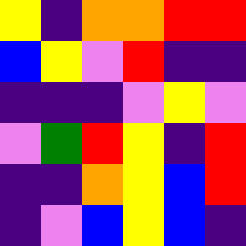[["yellow", "indigo", "orange", "orange", "red", "red"], ["blue", "yellow", "violet", "red", "indigo", "indigo"], ["indigo", "indigo", "indigo", "violet", "yellow", "violet"], ["violet", "green", "red", "yellow", "indigo", "red"], ["indigo", "indigo", "orange", "yellow", "blue", "red"], ["indigo", "violet", "blue", "yellow", "blue", "indigo"]]